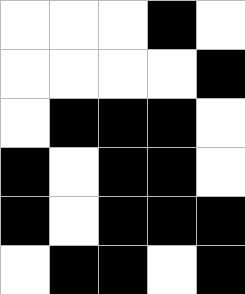[["white", "white", "white", "black", "white"], ["white", "white", "white", "white", "black"], ["white", "black", "black", "black", "white"], ["black", "white", "black", "black", "white"], ["black", "white", "black", "black", "black"], ["white", "black", "black", "white", "black"]]